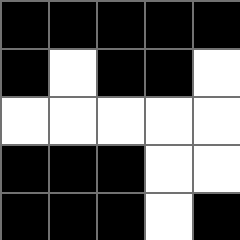[["black", "black", "black", "black", "black"], ["black", "white", "black", "black", "white"], ["white", "white", "white", "white", "white"], ["black", "black", "black", "white", "white"], ["black", "black", "black", "white", "black"]]